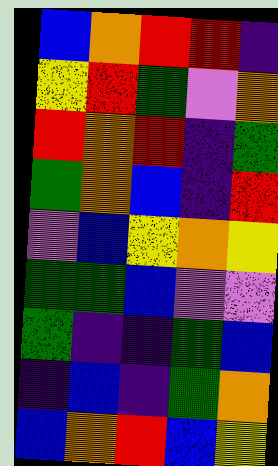[["blue", "orange", "red", "red", "indigo"], ["yellow", "red", "green", "violet", "orange"], ["red", "orange", "red", "indigo", "green"], ["green", "orange", "blue", "indigo", "red"], ["violet", "blue", "yellow", "orange", "yellow"], ["green", "green", "blue", "violet", "violet"], ["green", "indigo", "indigo", "green", "blue"], ["indigo", "blue", "indigo", "green", "orange"], ["blue", "orange", "red", "blue", "yellow"]]